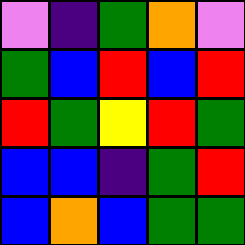[["violet", "indigo", "green", "orange", "violet"], ["green", "blue", "red", "blue", "red"], ["red", "green", "yellow", "red", "green"], ["blue", "blue", "indigo", "green", "red"], ["blue", "orange", "blue", "green", "green"]]